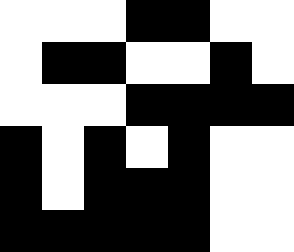[["white", "white", "white", "black", "black", "white", "white"], ["white", "black", "black", "white", "white", "black", "white"], ["white", "white", "white", "black", "black", "black", "black"], ["black", "white", "black", "white", "black", "white", "white"], ["black", "white", "black", "black", "black", "white", "white"], ["black", "black", "black", "black", "black", "white", "white"]]